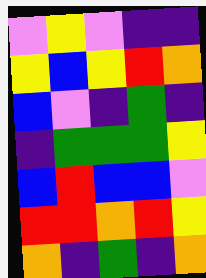[["violet", "yellow", "violet", "indigo", "indigo"], ["yellow", "blue", "yellow", "red", "orange"], ["blue", "violet", "indigo", "green", "indigo"], ["indigo", "green", "green", "green", "yellow"], ["blue", "red", "blue", "blue", "violet"], ["red", "red", "orange", "red", "yellow"], ["orange", "indigo", "green", "indigo", "orange"]]